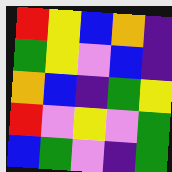[["red", "yellow", "blue", "orange", "indigo"], ["green", "yellow", "violet", "blue", "indigo"], ["orange", "blue", "indigo", "green", "yellow"], ["red", "violet", "yellow", "violet", "green"], ["blue", "green", "violet", "indigo", "green"]]